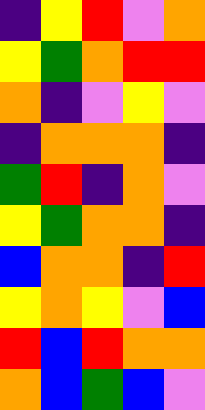[["indigo", "yellow", "red", "violet", "orange"], ["yellow", "green", "orange", "red", "red"], ["orange", "indigo", "violet", "yellow", "violet"], ["indigo", "orange", "orange", "orange", "indigo"], ["green", "red", "indigo", "orange", "violet"], ["yellow", "green", "orange", "orange", "indigo"], ["blue", "orange", "orange", "indigo", "red"], ["yellow", "orange", "yellow", "violet", "blue"], ["red", "blue", "red", "orange", "orange"], ["orange", "blue", "green", "blue", "violet"]]